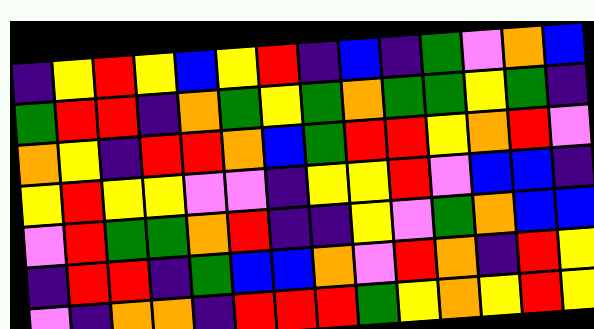[["indigo", "yellow", "red", "yellow", "blue", "yellow", "red", "indigo", "blue", "indigo", "green", "violet", "orange", "blue"], ["green", "red", "red", "indigo", "orange", "green", "yellow", "green", "orange", "green", "green", "yellow", "green", "indigo"], ["orange", "yellow", "indigo", "red", "red", "orange", "blue", "green", "red", "red", "yellow", "orange", "red", "violet"], ["yellow", "red", "yellow", "yellow", "violet", "violet", "indigo", "yellow", "yellow", "red", "violet", "blue", "blue", "indigo"], ["violet", "red", "green", "green", "orange", "red", "indigo", "indigo", "yellow", "violet", "green", "orange", "blue", "blue"], ["indigo", "red", "red", "indigo", "green", "blue", "blue", "orange", "violet", "red", "orange", "indigo", "red", "yellow"], ["violet", "indigo", "orange", "orange", "indigo", "red", "red", "red", "green", "yellow", "orange", "yellow", "red", "yellow"]]